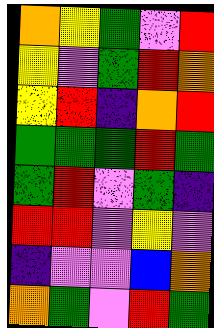[["orange", "yellow", "green", "violet", "red"], ["yellow", "violet", "green", "red", "orange"], ["yellow", "red", "indigo", "orange", "red"], ["green", "green", "green", "red", "green"], ["green", "red", "violet", "green", "indigo"], ["red", "red", "violet", "yellow", "violet"], ["indigo", "violet", "violet", "blue", "orange"], ["orange", "green", "violet", "red", "green"]]